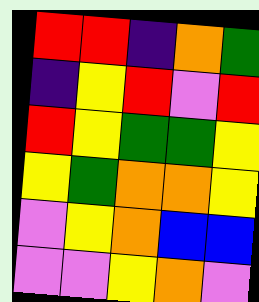[["red", "red", "indigo", "orange", "green"], ["indigo", "yellow", "red", "violet", "red"], ["red", "yellow", "green", "green", "yellow"], ["yellow", "green", "orange", "orange", "yellow"], ["violet", "yellow", "orange", "blue", "blue"], ["violet", "violet", "yellow", "orange", "violet"]]